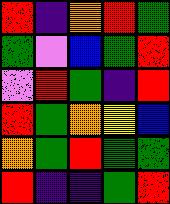[["red", "indigo", "orange", "red", "green"], ["green", "violet", "blue", "green", "red"], ["violet", "red", "green", "indigo", "red"], ["red", "green", "orange", "yellow", "blue"], ["orange", "green", "red", "green", "green"], ["red", "indigo", "indigo", "green", "red"]]